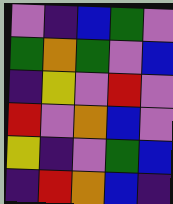[["violet", "indigo", "blue", "green", "violet"], ["green", "orange", "green", "violet", "blue"], ["indigo", "yellow", "violet", "red", "violet"], ["red", "violet", "orange", "blue", "violet"], ["yellow", "indigo", "violet", "green", "blue"], ["indigo", "red", "orange", "blue", "indigo"]]